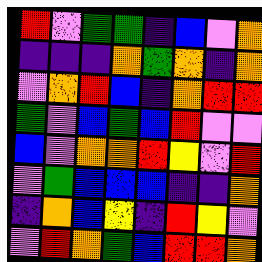[["red", "violet", "green", "green", "indigo", "blue", "violet", "orange"], ["indigo", "indigo", "indigo", "orange", "green", "orange", "indigo", "orange"], ["violet", "orange", "red", "blue", "indigo", "orange", "red", "red"], ["green", "violet", "blue", "green", "blue", "red", "violet", "violet"], ["blue", "violet", "orange", "orange", "red", "yellow", "violet", "red"], ["violet", "green", "blue", "blue", "blue", "indigo", "indigo", "orange"], ["indigo", "orange", "blue", "yellow", "indigo", "red", "yellow", "violet"], ["violet", "red", "orange", "green", "blue", "red", "red", "orange"]]